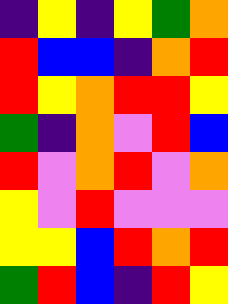[["indigo", "yellow", "indigo", "yellow", "green", "orange"], ["red", "blue", "blue", "indigo", "orange", "red"], ["red", "yellow", "orange", "red", "red", "yellow"], ["green", "indigo", "orange", "violet", "red", "blue"], ["red", "violet", "orange", "red", "violet", "orange"], ["yellow", "violet", "red", "violet", "violet", "violet"], ["yellow", "yellow", "blue", "red", "orange", "red"], ["green", "red", "blue", "indigo", "red", "yellow"]]